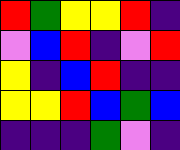[["red", "green", "yellow", "yellow", "red", "indigo"], ["violet", "blue", "red", "indigo", "violet", "red"], ["yellow", "indigo", "blue", "red", "indigo", "indigo"], ["yellow", "yellow", "red", "blue", "green", "blue"], ["indigo", "indigo", "indigo", "green", "violet", "indigo"]]